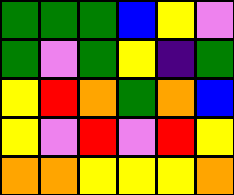[["green", "green", "green", "blue", "yellow", "violet"], ["green", "violet", "green", "yellow", "indigo", "green"], ["yellow", "red", "orange", "green", "orange", "blue"], ["yellow", "violet", "red", "violet", "red", "yellow"], ["orange", "orange", "yellow", "yellow", "yellow", "orange"]]